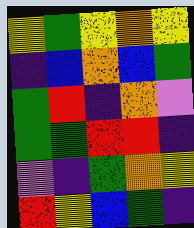[["yellow", "green", "yellow", "orange", "yellow"], ["indigo", "blue", "orange", "blue", "green"], ["green", "red", "indigo", "orange", "violet"], ["green", "green", "red", "red", "indigo"], ["violet", "indigo", "green", "orange", "yellow"], ["red", "yellow", "blue", "green", "indigo"]]